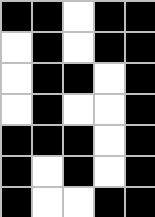[["black", "black", "white", "black", "black"], ["white", "black", "white", "black", "black"], ["white", "black", "black", "white", "black"], ["white", "black", "white", "white", "black"], ["black", "black", "black", "white", "black"], ["black", "white", "black", "white", "black"], ["black", "white", "white", "black", "black"]]